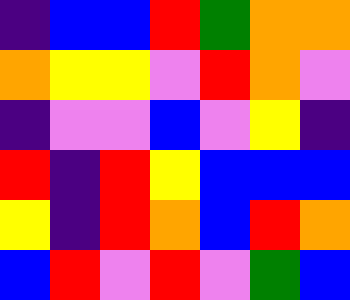[["indigo", "blue", "blue", "red", "green", "orange", "orange"], ["orange", "yellow", "yellow", "violet", "red", "orange", "violet"], ["indigo", "violet", "violet", "blue", "violet", "yellow", "indigo"], ["red", "indigo", "red", "yellow", "blue", "blue", "blue"], ["yellow", "indigo", "red", "orange", "blue", "red", "orange"], ["blue", "red", "violet", "red", "violet", "green", "blue"]]